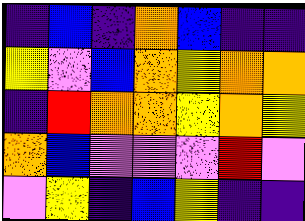[["indigo", "blue", "indigo", "orange", "blue", "indigo", "indigo"], ["yellow", "violet", "blue", "orange", "yellow", "orange", "orange"], ["indigo", "red", "orange", "orange", "yellow", "orange", "yellow"], ["orange", "blue", "violet", "violet", "violet", "red", "violet"], ["violet", "yellow", "indigo", "blue", "yellow", "indigo", "indigo"]]